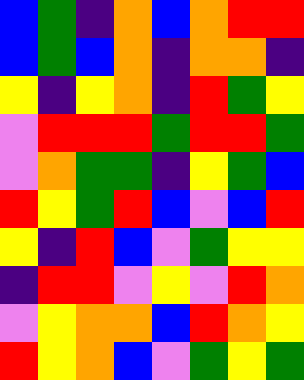[["blue", "green", "indigo", "orange", "blue", "orange", "red", "red"], ["blue", "green", "blue", "orange", "indigo", "orange", "orange", "indigo"], ["yellow", "indigo", "yellow", "orange", "indigo", "red", "green", "yellow"], ["violet", "red", "red", "red", "green", "red", "red", "green"], ["violet", "orange", "green", "green", "indigo", "yellow", "green", "blue"], ["red", "yellow", "green", "red", "blue", "violet", "blue", "red"], ["yellow", "indigo", "red", "blue", "violet", "green", "yellow", "yellow"], ["indigo", "red", "red", "violet", "yellow", "violet", "red", "orange"], ["violet", "yellow", "orange", "orange", "blue", "red", "orange", "yellow"], ["red", "yellow", "orange", "blue", "violet", "green", "yellow", "green"]]